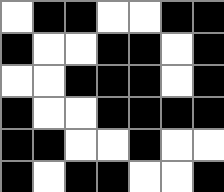[["white", "black", "black", "white", "white", "black", "black"], ["black", "white", "white", "black", "black", "white", "black"], ["white", "white", "black", "black", "black", "white", "black"], ["black", "white", "white", "black", "black", "black", "black"], ["black", "black", "white", "white", "black", "white", "white"], ["black", "white", "black", "black", "white", "white", "black"]]